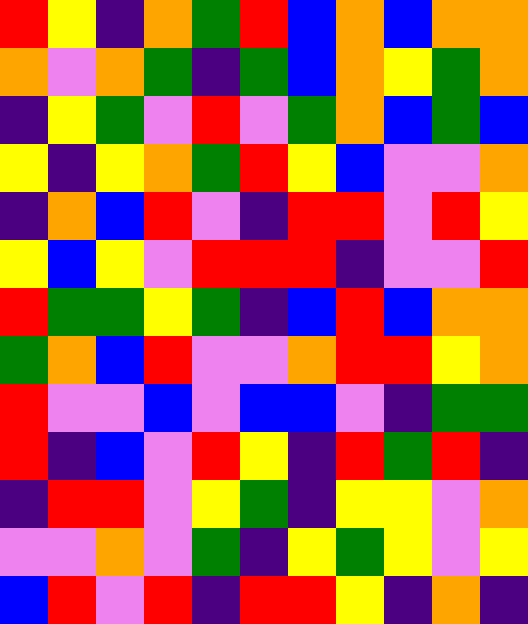[["red", "yellow", "indigo", "orange", "green", "red", "blue", "orange", "blue", "orange", "orange"], ["orange", "violet", "orange", "green", "indigo", "green", "blue", "orange", "yellow", "green", "orange"], ["indigo", "yellow", "green", "violet", "red", "violet", "green", "orange", "blue", "green", "blue"], ["yellow", "indigo", "yellow", "orange", "green", "red", "yellow", "blue", "violet", "violet", "orange"], ["indigo", "orange", "blue", "red", "violet", "indigo", "red", "red", "violet", "red", "yellow"], ["yellow", "blue", "yellow", "violet", "red", "red", "red", "indigo", "violet", "violet", "red"], ["red", "green", "green", "yellow", "green", "indigo", "blue", "red", "blue", "orange", "orange"], ["green", "orange", "blue", "red", "violet", "violet", "orange", "red", "red", "yellow", "orange"], ["red", "violet", "violet", "blue", "violet", "blue", "blue", "violet", "indigo", "green", "green"], ["red", "indigo", "blue", "violet", "red", "yellow", "indigo", "red", "green", "red", "indigo"], ["indigo", "red", "red", "violet", "yellow", "green", "indigo", "yellow", "yellow", "violet", "orange"], ["violet", "violet", "orange", "violet", "green", "indigo", "yellow", "green", "yellow", "violet", "yellow"], ["blue", "red", "violet", "red", "indigo", "red", "red", "yellow", "indigo", "orange", "indigo"]]